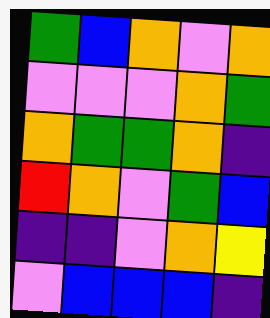[["green", "blue", "orange", "violet", "orange"], ["violet", "violet", "violet", "orange", "green"], ["orange", "green", "green", "orange", "indigo"], ["red", "orange", "violet", "green", "blue"], ["indigo", "indigo", "violet", "orange", "yellow"], ["violet", "blue", "blue", "blue", "indigo"]]